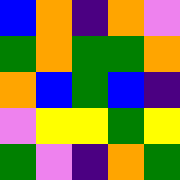[["blue", "orange", "indigo", "orange", "violet"], ["green", "orange", "green", "green", "orange"], ["orange", "blue", "green", "blue", "indigo"], ["violet", "yellow", "yellow", "green", "yellow"], ["green", "violet", "indigo", "orange", "green"]]